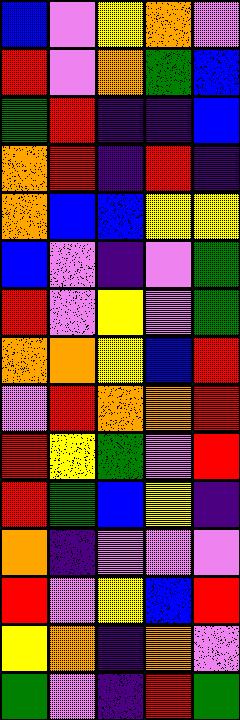[["blue", "violet", "yellow", "orange", "violet"], ["red", "violet", "orange", "green", "blue"], ["green", "red", "indigo", "indigo", "blue"], ["orange", "red", "indigo", "red", "indigo"], ["orange", "blue", "blue", "yellow", "yellow"], ["blue", "violet", "indigo", "violet", "green"], ["red", "violet", "yellow", "violet", "green"], ["orange", "orange", "yellow", "blue", "red"], ["violet", "red", "orange", "orange", "red"], ["red", "yellow", "green", "violet", "red"], ["red", "green", "blue", "yellow", "indigo"], ["orange", "indigo", "violet", "violet", "violet"], ["red", "violet", "yellow", "blue", "red"], ["yellow", "orange", "indigo", "orange", "violet"], ["green", "violet", "indigo", "red", "green"]]